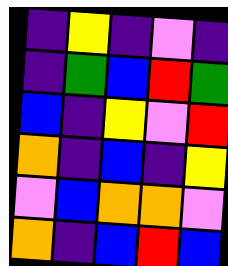[["indigo", "yellow", "indigo", "violet", "indigo"], ["indigo", "green", "blue", "red", "green"], ["blue", "indigo", "yellow", "violet", "red"], ["orange", "indigo", "blue", "indigo", "yellow"], ["violet", "blue", "orange", "orange", "violet"], ["orange", "indigo", "blue", "red", "blue"]]